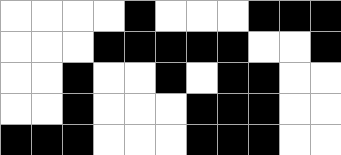[["white", "white", "white", "white", "black", "white", "white", "white", "black", "black", "black"], ["white", "white", "white", "black", "black", "black", "black", "black", "white", "white", "black"], ["white", "white", "black", "white", "white", "black", "white", "black", "black", "white", "white"], ["white", "white", "black", "white", "white", "white", "black", "black", "black", "white", "white"], ["black", "black", "black", "white", "white", "white", "black", "black", "black", "white", "white"]]